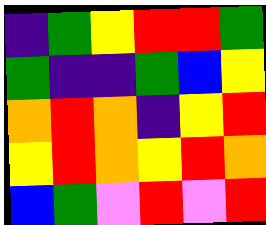[["indigo", "green", "yellow", "red", "red", "green"], ["green", "indigo", "indigo", "green", "blue", "yellow"], ["orange", "red", "orange", "indigo", "yellow", "red"], ["yellow", "red", "orange", "yellow", "red", "orange"], ["blue", "green", "violet", "red", "violet", "red"]]